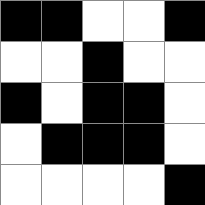[["black", "black", "white", "white", "black"], ["white", "white", "black", "white", "white"], ["black", "white", "black", "black", "white"], ["white", "black", "black", "black", "white"], ["white", "white", "white", "white", "black"]]